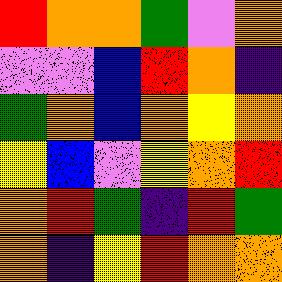[["red", "orange", "orange", "green", "violet", "orange"], ["violet", "violet", "blue", "red", "orange", "indigo"], ["green", "orange", "blue", "orange", "yellow", "orange"], ["yellow", "blue", "violet", "yellow", "orange", "red"], ["orange", "red", "green", "indigo", "red", "green"], ["orange", "indigo", "yellow", "red", "orange", "orange"]]